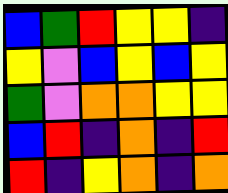[["blue", "green", "red", "yellow", "yellow", "indigo"], ["yellow", "violet", "blue", "yellow", "blue", "yellow"], ["green", "violet", "orange", "orange", "yellow", "yellow"], ["blue", "red", "indigo", "orange", "indigo", "red"], ["red", "indigo", "yellow", "orange", "indigo", "orange"]]